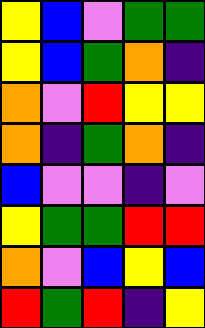[["yellow", "blue", "violet", "green", "green"], ["yellow", "blue", "green", "orange", "indigo"], ["orange", "violet", "red", "yellow", "yellow"], ["orange", "indigo", "green", "orange", "indigo"], ["blue", "violet", "violet", "indigo", "violet"], ["yellow", "green", "green", "red", "red"], ["orange", "violet", "blue", "yellow", "blue"], ["red", "green", "red", "indigo", "yellow"]]